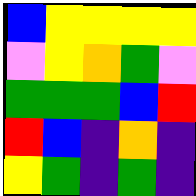[["blue", "yellow", "yellow", "yellow", "yellow"], ["violet", "yellow", "orange", "green", "violet"], ["green", "green", "green", "blue", "red"], ["red", "blue", "indigo", "orange", "indigo"], ["yellow", "green", "indigo", "green", "indigo"]]